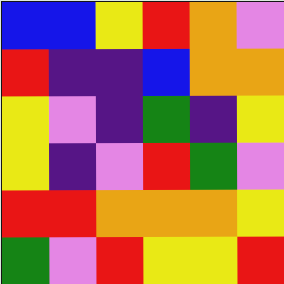[["blue", "blue", "yellow", "red", "orange", "violet"], ["red", "indigo", "indigo", "blue", "orange", "orange"], ["yellow", "violet", "indigo", "green", "indigo", "yellow"], ["yellow", "indigo", "violet", "red", "green", "violet"], ["red", "red", "orange", "orange", "orange", "yellow"], ["green", "violet", "red", "yellow", "yellow", "red"]]